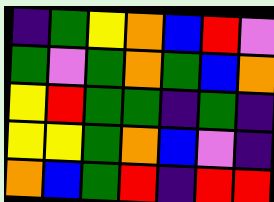[["indigo", "green", "yellow", "orange", "blue", "red", "violet"], ["green", "violet", "green", "orange", "green", "blue", "orange"], ["yellow", "red", "green", "green", "indigo", "green", "indigo"], ["yellow", "yellow", "green", "orange", "blue", "violet", "indigo"], ["orange", "blue", "green", "red", "indigo", "red", "red"]]